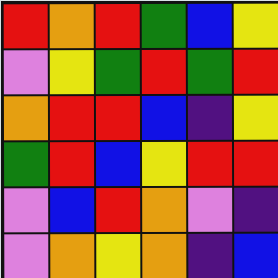[["red", "orange", "red", "green", "blue", "yellow"], ["violet", "yellow", "green", "red", "green", "red"], ["orange", "red", "red", "blue", "indigo", "yellow"], ["green", "red", "blue", "yellow", "red", "red"], ["violet", "blue", "red", "orange", "violet", "indigo"], ["violet", "orange", "yellow", "orange", "indigo", "blue"]]